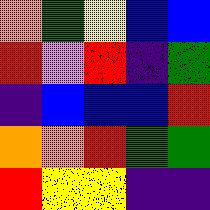[["orange", "green", "yellow", "blue", "blue"], ["red", "violet", "red", "indigo", "green"], ["indigo", "blue", "blue", "blue", "red"], ["orange", "orange", "red", "green", "green"], ["red", "yellow", "yellow", "indigo", "indigo"]]